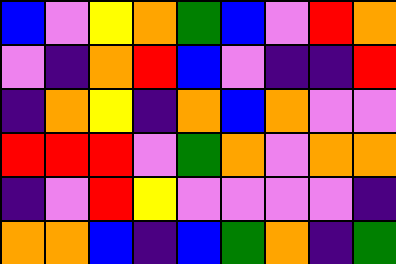[["blue", "violet", "yellow", "orange", "green", "blue", "violet", "red", "orange"], ["violet", "indigo", "orange", "red", "blue", "violet", "indigo", "indigo", "red"], ["indigo", "orange", "yellow", "indigo", "orange", "blue", "orange", "violet", "violet"], ["red", "red", "red", "violet", "green", "orange", "violet", "orange", "orange"], ["indigo", "violet", "red", "yellow", "violet", "violet", "violet", "violet", "indigo"], ["orange", "orange", "blue", "indigo", "blue", "green", "orange", "indigo", "green"]]